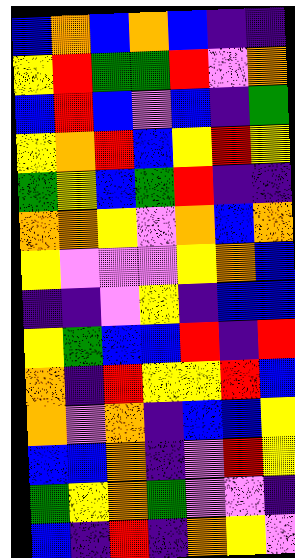[["blue", "orange", "blue", "orange", "blue", "indigo", "indigo"], ["yellow", "red", "green", "green", "red", "violet", "orange"], ["blue", "red", "blue", "violet", "blue", "indigo", "green"], ["yellow", "orange", "red", "blue", "yellow", "red", "yellow"], ["green", "yellow", "blue", "green", "red", "indigo", "indigo"], ["orange", "orange", "yellow", "violet", "orange", "blue", "orange"], ["yellow", "violet", "violet", "violet", "yellow", "orange", "blue"], ["indigo", "indigo", "violet", "yellow", "indigo", "blue", "blue"], ["yellow", "green", "blue", "blue", "red", "indigo", "red"], ["orange", "indigo", "red", "yellow", "yellow", "red", "blue"], ["orange", "violet", "orange", "indigo", "blue", "blue", "yellow"], ["blue", "blue", "orange", "indigo", "violet", "red", "yellow"], ["green", "yellow", "orange", "green", "violet", "violet", "indigo"], ["blue", "indigo", "red", "indigo", "orange", "yellow", "violet"]]